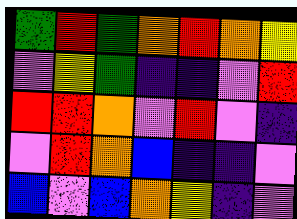[["green", "red", "green", "orange", "red", "orange", "yellow"], ["violet", "yellow", "green", "indigo", "indigo", "violet", "red"], ["red", "red", "orange", "violet", "red", "violet", "indigo"], ["violet", "red", "orange", "blue", "indigo", "indigo", "violet"], ["blue", "violet", "blue", "orange", "yellow", "indigo", "violet"]]